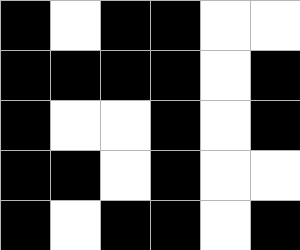[["black", "white", "black", "black", "white", "white"], ["black", "black", "black", "black", "white", "black"], ["black", "white", "white", "black", "white", "black"], ["black", "black", "white", "black", "white", "white"], ["black", "white", "black", "black", "white", "black"]]